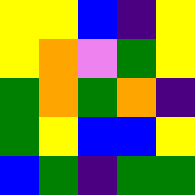[["yellow", "yellow", "blue", "indigo", "yellow"], ["yellow", "orange", "violet", "green", "yellow"], ["green", "orange", "green", "orange", "indigo"], ["green", "yellow", "blue", "blue", "yellow"], ["blue", "green", "indigo", "green", "green"]]